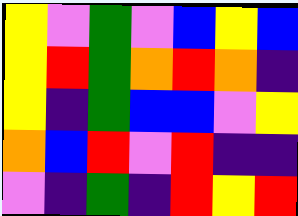[["yellow", "violet", "green", "violet", "blue", "yellow", "blue"], ["yellow", "red", "green", "orange", "red", "orange", "indigo"], ["yellow", "indigo", "green", "blue", "blue", "violet", "yellow"], ["orange", "blue", "red", "violet", "red", "indigo", "indigo"], ["violet", "indigo", "green", "indigo", "red", "yellow", "red"]]